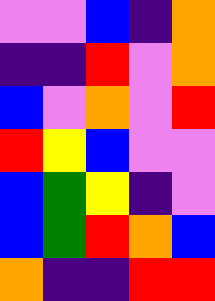[["violet", "violet", "blue", "indigo", "orange"], ["indigo", "indigo", "red", "violet", "orange"], ["blue", "violet", "orange", "violet", "red"], ["red", "yellow", "blue", "violet", "violet"], ["blue", "green", "yellow", "indigo", "violet"], ["blue", "green", "red", "orange", "blue"], ["orange", "indigo", "indigo", "red", "red"]]